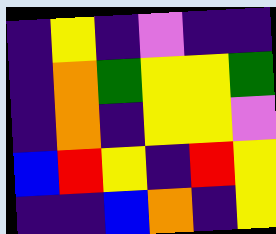[["indigo", "yellow", "indigo", "violet", "indigo", "indigo"], ["indigo", "orange", "green", "yellow", "yellow", "green"], ["indigo", "orange", "indigo", "yellow", "yellow", "violet"], ["blue", "red", "yellow", "indigo", "red", "yellow"], ["indigo", "indigo", "blue", "orange", "indigo", "yellow"]]